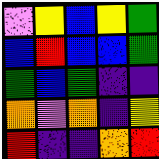[["violet", "yellow", "blue", "yellow", "green"], ["blue", "red", "blue", "blue", "green"], ["green", "blue", "green", "indigo", "indigo"], ["orange", "violet", "orange", "indigo", "yellow"], ["red", "indigo", "indigo", "orange", "red"]]